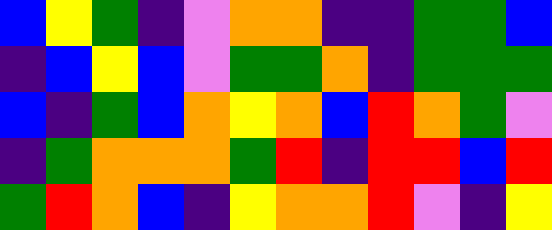[["blue", "yellow", "green", "indigo", "violet", "orange", "orange", "indigo", "indigo", "green", "green", "blue"], ["indigo", "blue", "yellow", "blue", "violet", "green", "green", "orange", "indigo", "green", "green", "green"], ["blue", "indigo", "green", "blue", "orange", "yellow", "orange", "blue", "red", "orange", "green", "violet"], ["indigo", "green", "orange", "orange", "orange", "green", "red", "indigo", "red", "red", "blue", "red"], ["green", "red", "orange", "blue", "indigo", "yellow", "orange", "orange", "red", "violet", "indigo", "yellow"]]